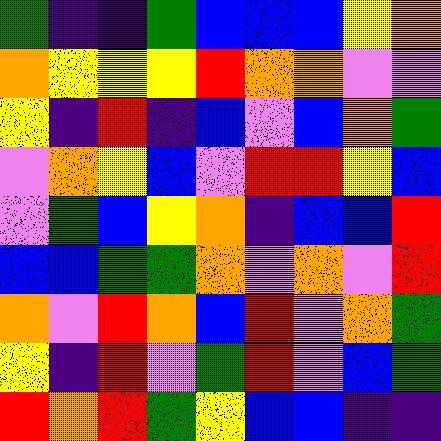[["green", "indigo", "indigo", "green", "blue", "blue", "blue", "yellow", "orange"], ["orange", "yellow", "yellow", "yellow", "red", "orange", "orange", "violet", "violet"], ["yellow", "indigo", "red", "indigo", "blue", "violet", "blue", "orange", "green"], ["violet", "orange", "yellow", "blue", "violet", "red", "red", "yellow", "blue"], ["violet", "green", "blue", "yellow", "orange", "indigo", "blue", "blue", "red"], ["blue", "blue", "green", "green", "orange", "violet", "orange", "violet", "red"], ["orange", "violet", "red", "orange", "blue", "red", "violet", "orange", "green"], ["yellow", "indigo", "red", "violet", "green", "red", "violet", "blue", "green"], ["red", "orange", "red", "green", "yellow", "blue", "blue", "indigo", "indigo"]]